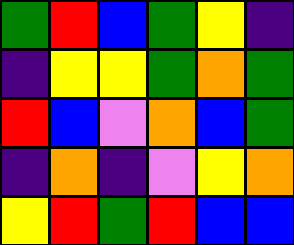[["green", "red", "blue", "green", "yellow", "indigo"], ["indigo", "yellow", "yellow", "green", "orange", "green"], ["red", "blue", "violet", "orange", "blue", "green"], ["indigo", "orange", "indigo", "violet", "yellow", "orange"], ["yellow", "red", "green", "red", "blue", "blue"]]